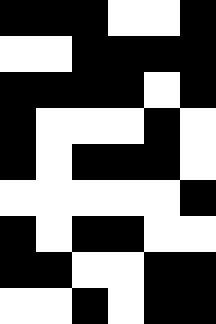[["black", "black", "black", "white", "white", "black"], ["white", "white", "black", "black", "black", "black"], ["black", "black", "black", "black", "white", "black"], ["black", "white", "white", "white", "black", "white"], ["black", "white", "black", "black", "black", "white"], ["white", "white", "white", "white", "white", "black"], ["black", "white", "black", "black", "white", "white"], ["black", "black", "white", "white", "black", "black"], ["white", "white", "black", "white", "black", "black"]]